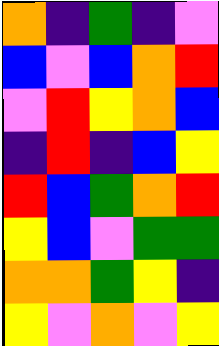[["orange", "indigo", "green", "indigo", "violet"], ["blue", "violet", "blue", "orange", "red"], ["violet", "red", "yellow", "orange", "blue"], ["indigo", "red", "indigo", "blue", "yellow"], ["red", "blue", "green", "orange", "red"], ["yellow", "blue", "violet", "green", "green"], ["orange", "orange", "green", "yellow", "indigo"], ["yellow", "violet", "orange", "violet", "yellow"]]